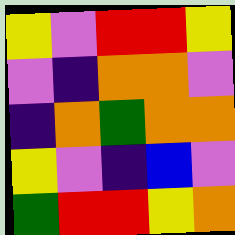[["yellow", "violet", "red", "red", "yellow"], ["violet", "indigo", "orange", "orange", "violet"], ["indigo", "orange", "green", "orange", "orange"], ["yellow", "violet", "indigo", "blue", "violet"], ["green", "red", "red", "yellow", "orange"]]